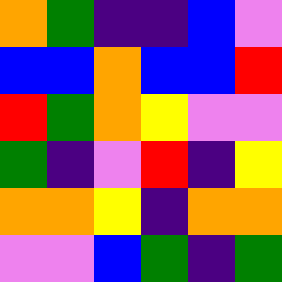[["orange", "green", "indigo", "indigo", "blue", "violet"], ["blue", "blue", "orange", "blue", "blue", "red"], ["red", "green", "orange", "yellow", "violet", "violet"], ["green", "indigo", "violet", "red", "indigo", "yellow"], ["orange", "orange", "yellow", "indigo", "orange", "orange"], ["violet", "violet", "blue", "green", "indigo", "green"]]